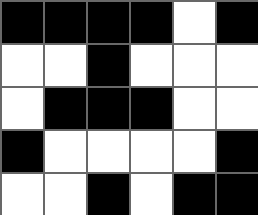[["black", "black", "black", "black", "white", "black"], ["white", "white", "black", "white", "white", "white"], ["white", "black", "black", "black", "white", "white"], ["black", "white", "white", "white", "white", "black"], ["white", "white", "black", "white", "black", "black"]]